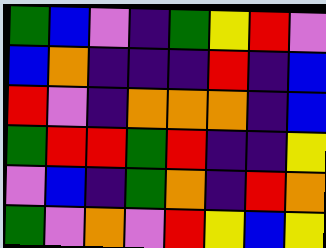[["green", "blue", "violet", "indigo", "green", "yellow", "red", "violet"], ["blue", "orange", "indigo", "indigo", "indigo", "red", "indigo", "blue"], ["red", "violet", "indigo", "orange", "orange", "orange", "indigo", "blue"], ["green", "red", "red", "green", "red", "indigo", "indigo", "yellow"], ["violet", "blue", "indigo", "green", "orange", "indigo", "red", "orange"], ["green", "violet", "orange", "violet", "red", "yellow", "blue", "yellow"]]